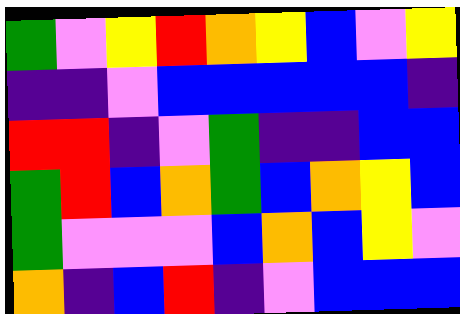[["green", "violet", "yellow", "red", "orange", "yellow", "blue", "violet", "yellow"], ["indigo", "indigo", "violet", "blue", "blue", "blue", "blue", "blue", "indigo"], ["red", "red", "indigo", "violet", "green", "indigo", "indigo", "blue", "blue"], ["green", "red", "blue", "orange", "green", "blue", "orange", "yellow", "blue"], ["green", "violet", "violet", "violet", "blue", "orange", "blue", "yellow", "violet"], ["orange", "indigo", "blue", "red", "indigo", "violet", "blue", "blue", "blue"]]